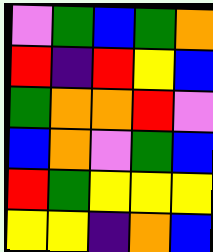[["violet", "green", "blue", "green", "orange"], ["red", "indigo", "red", "yellow", "blue"], ["green", "orange", "orange", "red", "violet"], ["blue", "orange", "violet", "green", "blue"], ["red", "green", "yellow", "yellow", "yellow"], ["yellow", "yellow", "indigo", "orange", "blue"]]